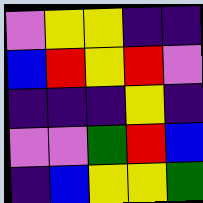[["violet", "yellow", "yellow", "indigo", "indigo"], ["blue", "red", "yellow", "red", "violet"], ["indigo", "indigo", "indigo", "yellow", "indigo"], ["violet", "violet", "green", "red", "blue"], ["indigo", "blue", "yellow", "yellow", "green"]]